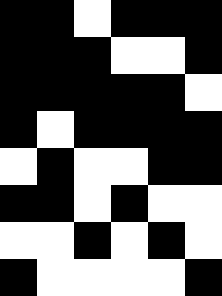[["black", "black", "white", "black", "black", "black"], ["black", "black", "black", "white", "white", "black"], ["black", "black", "black", "black", "black", "white"], ["black", "white", "black", "black", "black", "black"], ["white", "black", "white", "white", "black", "black"], ["black", "black", "white", "black", "white", "white"], ["white", "white", "black", "white", "black", "white"], ["black", "white", "white", "white", "white", "black"]]